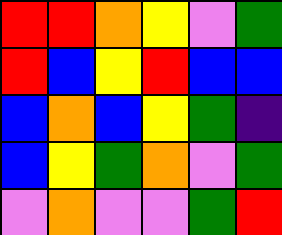[["red", "red", "orange", "yellow", "violet", "green"], ["red", "blue", "yellow", "red", "blue", "blue"], ["blue", "orange", "blue", "yellow", "green", "indigo"], ["blue", "yellow", "green", "orange", "violet", "green"], ["violet", "orange", "violet", "violet", "green", "red"]]